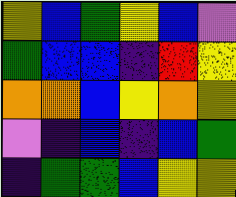[["yellow", "blue", "green", "yellow", "blue", "violet"], ["green", "blue", "blue", "indigo", "red", "yellow"], ["orange", "orange", "blue", "yellow", "orange", "yellow"], ["violet", "indigo", "blue", "indigo", "blue", "green"], ["indigo", "green", "green", "blue", "yellow", "yellow"]]